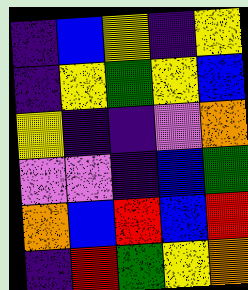[["indigo", "blue", "yellow", "indigo", "yellow"], ["indigo", "yellow", "green", "yellow", "blue"], ["yellow", "indigo", "indigo", "violet", "orange"], ["violet", "violet", "indigo", "blue", "green"], ["orange", "blue", "red", "blue", "red"], ["indigo", "red", "green", "yellow", "orange"]]